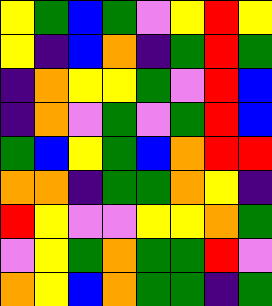[["yellow", "green", "blue", "green", "violet", "yellow", "red", "yellow"], ["yellow", "indigo", "blue", "orange", "indigo", "green", "red", "green"], ["indigo", "orange", "yellow", "yellow", "green", "violet", "red", "blue"], ["indigo", "orange", "violet", "green", "violet", "green", "red", "blue"], ["green", "blue", "yellow", "green", "blue", "orange", "red", "red"], ["orange", "orange", "indigo", "green", "green", "orange", "yellow", "indigo"], ["red", "yellow", "violet", "violet", "yellow", "yellow", "orange", "green"], ["violet", "yellow", "green", "orange", "green", "green", "red", "violet"], ["orange", "yellow", "blue", "orange", "green", "green", "indigo", "green"]]